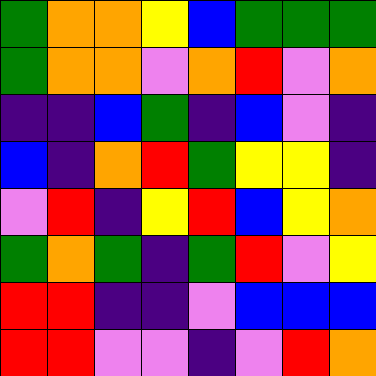[["green", "orange", "orange", "yellow", "blue", "green", "green", "green"], ["green", "orange", "orange", "violet", "orange", "red", "violet", "orange"], ["indigo", "indigo", "blue", "green", "indigo", "blue", "violet", "indigo"], ["blue", "indigo", "orange", "red", "green", "yellow", "yellow", "indigo"], ["violet", "red", "indigo", "yellow", "red", "blue", "yellow", "orange"], ["green", "orange", "green", "indigo", "green", "red", "violet", "yellow"], ["red", "red", "indigo", "indigo", "violet", "blue", "blue", "blue"], ["red", "red", "violet", "violet", "indigo", "violet", "red", "orange"]]